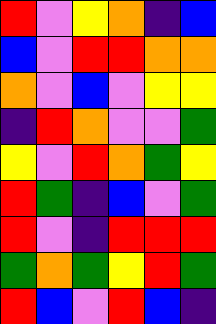[["red", "violet", "yellow", "orange", "indigo", "blue"], ["blue", "violet", "red", "red", "orange", "orange"], ["orange", "violet", "blue", "violet", "yellow", "yellow"], ["indigo", "red", "orange", "violet", "violet", "green"], ["yellow", "violet", "red", "orange", "green", "yellow"], ["red", "green", "indigo", "blue", "violet", "green"], ["red", "violet", "indigo", "red", "red", "red"], ["green", "orange", "green", "yellow", "red", "green"], ["red", "blue", "violet", "red", "blue", "indigo"]]